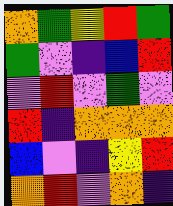[["orange", "green", "yellow", "red", "green"], ["green", "violet", "indigo", "blue", "red"], ["violet", "red", "violet", "green", "violet"], ["red", "indigo", "orange", "orange", "orange"], ["blue", "violet", "indigo", "yellow", "red"], ["orange", "red", "violet", "orange", "indigo"]]